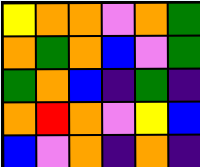[["yellow", "orange", "orange", "violet", "orange", "green"], ["orange", "green", "orange", "blue", "violet", "green"], ["green", "orange", "blue", "indigo", "green", "indigo"], ["orange", "red", "orange", "violet", "yellow", "blue"], ["blue", "violet", "orange", "indigo", "orange", "indigo"]]